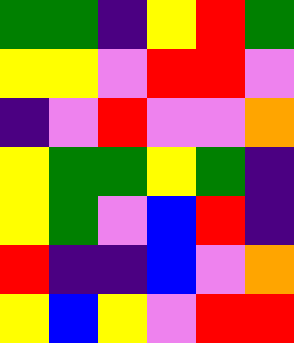[["green", "green", "indigo", "yellow", "red", "green"], ["yellow", "yellow", "violet", "red", "red", "violet"], ["indigo", "violet", "red", "violet", "violet", "orange"], ["yellow", "green", "green", "yellow", "green", "indigo"], ["yellow", "green", "violet", "blue", "red", "indigo"], ["red", "indigo", "indigo", "blue", "violet", "orange"], ["yellow", "blue", "yellow", "violet", "red", "red"]]